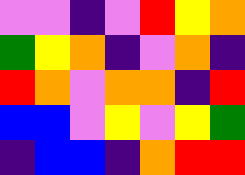[["violet", "violet", "indigo", "violet", "red", "yellow", "orange"], ["green", "yellow", "orange", "indigo", "violet", "orange", "indigo"], ["red", "orange", "violet", "orange", "orange", "indigo", "red"], ["blue", "blue", "violet", "yellow", "violet", "yellow", "green"], ["indigo", "blue", "blue", "indigo", "orange", "red", "red"]]